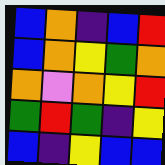[["blue", "orange", "indigo", "blue", "red"], ["blue", "orange", "yellow", "green", "orange"], ["orange", "violet", "orange", "yellow", "red"], ["green", "red", "green", "indigo", "yellow"], ["blue", "indigo", "yellow", "blue", "blue"]]